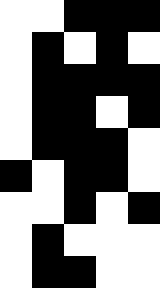[["white", "white", "black", "black", "black"], ["white", "black", "white", "black", "white"], ["white", "black", "black", "black", "black"], ["white", "black", "black", "white", "black"], ["white", "black", "black", "black", "white"], ["black", "white", "black", "black", "white"], ["white", "white", "black", "white", "black"], ["white", "black", "white", "white", "white"], ["white", "black", "black", "white", "white"]]